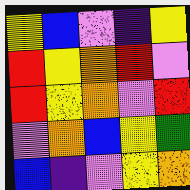[["yellow", "blue", "violet", "indigo", "yellow"], ["red", "yellow", "orange", "red", "violet"], ["red", "yellow", "orange", "violet", "red"], ["violet", "orange", "blue", "yellow", "green"], ["blue", "indigo", "violet", "yellow", "orange"]]